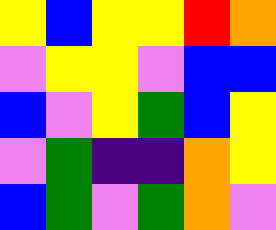[["yellow", "blue", "yellow", "yellow", "red", "orange"], ["violet", "yellow", "yellow", "violet", "blue", "blue"], ["blue", "violet", "yellow", "green", "blue", "yellow"], ["violet", "green", "indigo", "indigo", "orange", "yellow"], ["blue", "green", "violet", "green", "orange", "violet"]]